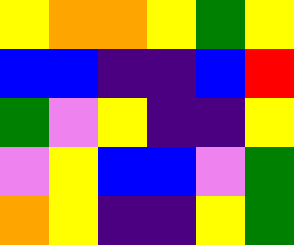[["yellow", "orange", "orange", "yellow", "green", "yellow"], ["blue", "blue", "indigo", "indigo", "blue", "red"], ["green", "violet", "yellow", "indigo", "indigo", "yellow"], ["violet", "yellow", "blue", "blue", "violet", "green"], ["orange", "yellow", "indigo", "indigo", "yellow", "green"]]